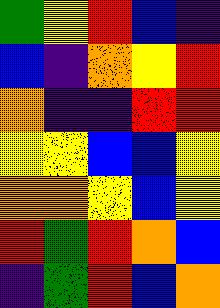[["green", "yellow", "red", "blue", "indigo"], ["blue", "indigo", "orange", "yellow", "red"], ["orange", "indigo", "indigo", "red", "red"], ["yellow", "yellow", "blue", "blue", "yellow"], ["orange", "orange", "yellow", "blue", "yellow"], ["red", "green", "red", "orange", "blue"], ["indigo", "green", "red", "blue", "orange"]]